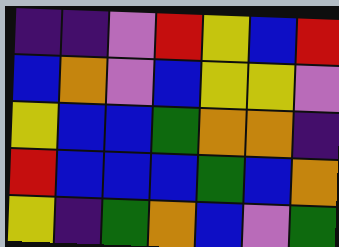[["indigo", "indigo", "violet", "red", "yellow", "blue", "red"], ["blue", "orange", "violet", "blue", "yellow", "yellow", "violet"], ["yellow", "blue", "blue", "green", "orange", "orange", "indigo"], ["red", "blue", "blue", "blue", "green", "blue", "orange"], ["yellow", "indigo", "green", "orange", "blue", "violet", "green"]]